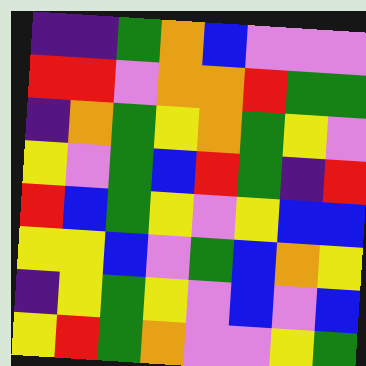[["indigo", "indigo", "green", "orange", "blue", "violet", "violet", "violet"], ["red", "red", "violet", "orange", "orange", "red", "green", "green"], ["indigo", "orange", "green", "yellow", "orange", "green", "yellow", "violet"], ["yellow", "violet", "green", "blue", "red", "green", "indigo", "red"], ["red", "blue", "green", "yellow", "violet", "yellow", "blue", "blue"], ["yellow", "yellow", "blue", "violet", "green", "blue", "orange", "yellow"], ["indigo", "yellow", "green", "yellow", "violet", "blue", "violet", "blue"], ["yellow", "red", "green", "orange", "violet", "violet", "yellow", "green"]]